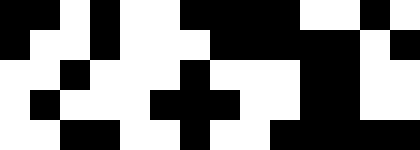[["black", "black", "white", "black", "white", "white", "black", "black", "black", "black", "white", "white", "black", "white"], ["black", "white", "white", "black", "white", "white", "white", "black", "black", "black", "black", "black", "white", "black"], ["white", "white", "black", "white", "white", "white", "black", "white", "white", "white", "black", "black", "white", "white"], ["white", "black", "white", "white", "white", "black", "black", "black", "white", "white", "black", "black", "white", "white"], ["white", "white", "black", "black", "white", "white", "black", "white", "white", "black", "black", "black", "black", "black"]]